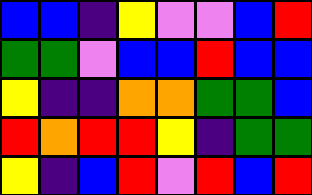[["blue", "blue", "indigo", "yellow", "violet", "violet", "blue", "red"], ["green", "green", "violet", "blue", "blue", "red", "blue", "blue"], ["yellow", "indigo", "indigo", "orange", "orange", "green", "green", "blue"], ["red", "orange", "red", "red", "yellow", "indigo", "green", "green"], ["yellow", "indigo", "blue", "red", "violet", "red", "blue", "red"]]